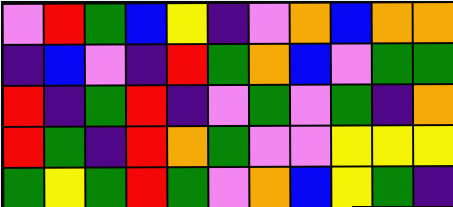[["violet", "red", "green", "blue", "yellow", "indigo", "violet", "orange", "blue", "orange", "orange"], ["indigo", "blue", "violet", "indigo", "red", "green", "orange", "blue", "violet", "green", "green"], ["red", "indigo", "green", "red", "indigo", "violet", "green", "violet", "green", "indigo", "orange"], ["red", "green", "indigo", "red", "orange", "green", "violet", "violet", "yellow", "yellow", "yellow"], ["green", "yellow", "green", "red", "green", "violet", "orange", "blue", "yellow", "green", "indigo"]]